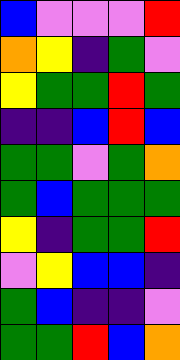[["blue", "violet", "violet", "violet", "red"], ["orange", "yellow", "indigo", "green", "violet"], ["yellow", "green", "green", "red", "green"], ["indigo", "indigo", "blue", "red", "blue"], ["green", "green", "violet", "green", "orange"], ["green", "blue", "green", "green", "green"], ["yellow", "indigo", "green", "green", "red"], ["violet", "yellow", "blue", "blue", "indigo"], ["green", "blue", "indigo", "indigo", "violet"], ["green", "green", "red", "blue", "orange"]]